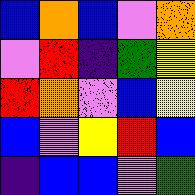[["blue", "orange", "blue", "violet", "orange"], ["violet", "red", "indigo", "green", "yellow"], ["red", "orange", "violet", "blue", "yellow"], ["blue", "violet", "yellow", "red", "blue"], ["indigo", "blue", "blue", "violet", "green"]]